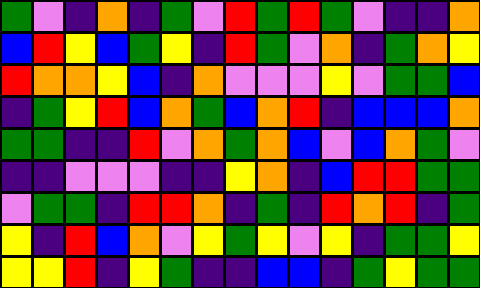[["green", "violet", "indigo", "orange", "indigo", "green", "violet", "red", "green", "red", "green", "violet", "indigo", "indigo", "orange"], ["blue", "red", "yellow", "blue", "green", "yellow", "indigo", "red", "green", "violet", "orange", "indigo", "green", "orange", "yellow"], ["red", "orange", "orange", "yellow", "blue", "indigo", "orange", "violet", "violet", "violet", "yellow", "violet", "green", "green", "blue"], ["indigo", "green", "yellow", "red", "blue", "orange", "green", "blue", "orange", "red", "indigo", "blue", "blue", "blue", "orange"], ["green", "green", "indigo", "indigo", "red", "violet", "orange", "green", "orange", "blue", "violet", "blue", "orange", "green", "violet"], ["indigo", "indigo", "violet", "violet", "violet", "indigo", "indigo", "yellow", "orange", "indigo", "blue", "red", "red", "green", "green"], ["violet", "green", "green", "indigo", "red", "red", "orange", "indigo", "green", "indigo", "red", "orange", "red", "indigo", "green"], ["yellow", "indigo", "red", "blue", "orange", "violet", "yellow", "green", "yellow", "violet", "yellow", "indigo", "green", "green", "yellow"], ["yellow", "yellow", "red", "indigo", "yellow", "green", "indigo", "indigo", "blue", "blue", "indigo", "green", "yellow", "green", "green"]]